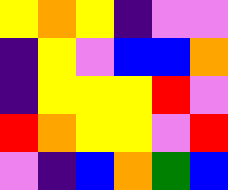[["yellow", "orange", "yellow", "indigo", "violet", "violet"], ["indigo", "yellow", "violet", "blue", "blue", "orange"], ["indigo", "yellow", "yellow", "yellow", "red", "violet"], ["red", "orange", "yellow", "yellow", "violet", "red"], ["violet", "indigo", "blue", "orange", "green", "blue"]]